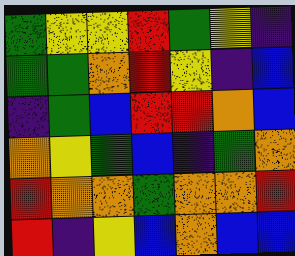[["green", "yellow", "yellow", "red", "green", "yellow", "indigo"], ["green", "green", "orange", "red", "yellow", "indigo", "blue"], ["indigo", "green", "blue", "red", "red", "orange", "blue"], ["orange", "yellow", "green", "blue", "indigo", "green", "orange"], ["red", "orange", "orange", "green", "orange", "orange", "red"], ["red", "indigo", "yellow", "blue", "orange", "blue", "blue"]]